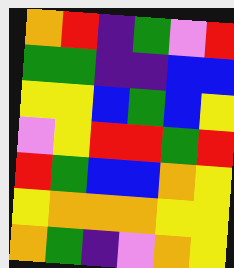[["orange", "red", "indigo", "green", "violet", "red"], ["green", "green", "indigo", "indigo", "blue", "blue"], ["yellow", "yellow", "blue", "green", "blue", "yellow"], ["violet", "yellow", "red", "red", "green", "red"], ["red", "green", "blue", "blue", "orange", "yellow"], ["yellow", "orange", "orange", "orange", "yellow", "yellow"], ["orange", "green", "indigo", "violet", "orange", "yellow"]]